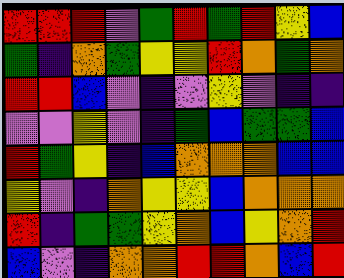[["red", "red", "red", "violet", "green", "red", "green", "red", "yellow", "blue"], ["green", "indigo", "orange", "green", "yellow", "yellow", "red", "orange", "green", "orange"], ["red", "red", "blue", "violet", "indigo", "violet", "yellow", "violet", "indigo", "indigo"], ["violet", "violet", "yellow", "violet", "indigo", "green", "blue", "green", "green", "blue"], ["red", "green", "yellow", "indigo", "blue", "orange", "orange", "orange", "blue", "blue"], ["yellow", "violet", "indigo", "orange", "yellow", "yellow", "blue", "orange", "orange", "orange"], ["red", "indigo", "green", "green", "yellow", "orange", "blue", "yellow", "orange", "red"], ["blue", "violet", "indigo", "orange", "orange", "red", "red", "orange", "blue", "red"]]